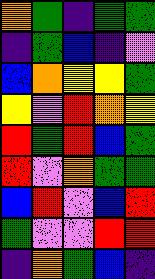[["orange", "green", "indigo", "green", "green"], ["indigo", "green", "blue", "indigo", "violet"], ["blue", "orange", "yellow", "yellow", "green"], ["yellow", "violet", "red", "orange", "yellow"], ["red", "green", "red", "blue", "green"], ["red", "violet", "orange", "green", "green"], ["blue", "red", "violet", "blue", "red"], ["green", "violet", "violet", "red", "red"], ["indigo", "orange", "green", "blue", "indigo"]]